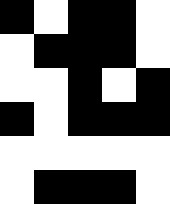[["black", "white", "black", "black", "white"], ["white", "black", "black", "black", "white"], ["white", "white", "black", "white", "black"], ["black", "white", "black", "black", "black"], ["white", "white", "white", "white", "white"], ["white", "black", "black", "black", "white"]]